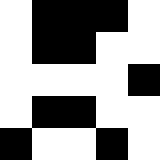[["white", "black", "black", "black", "white"], ["white", "black", "black", "white", "white"], ["white", "white", "white", "white", "black"], ["white", "black", "black", "white", "white"], ["black", "white", "white", "black", "white"]]